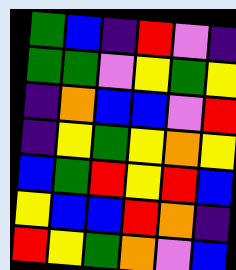[["green", "blue", "indigo", "red", "violet", "indigo"], ["green", "green", "violet", "yellow", "green", "yellow"], ["indigo", "orange", "blue", "blue", "violet", "red"], ["indigo", "yellow", "green", "yellow", "orange", "yellow"], ["blue", "green", "red", "yellow", "red", "blue"], ["yellow", "blue", "blue", "red", "orange", "indigo"], ["red", "yellow", "green", "orange", "violet", "blue"]]